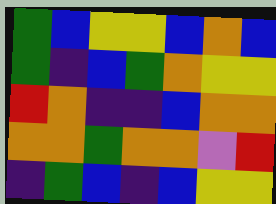[["green", "blue", "yellow", "yellow", "blue", "orange", "blue"], ["green", "indigo", "blue", "green", "orange", "yellow", "yellow"], ["red", "orange", "indigo", "indigo", "blue", "orange", "orange"], ["orange", "orange", "green", "orange", "orange", "violet", "red"], ["indigo", "green", "blue", "indigo", "blue", "yellow", "yellow"]]